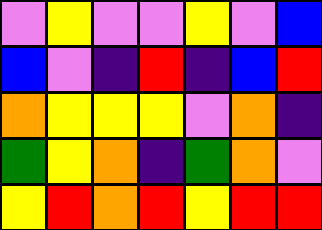[["violet", "yellow", "violet", "violet", "yellow", "violet", "blue"], ["blue", "violet", "indigo", "red", "indigo", "blue", "red"], ["orange", "yellow", "yellow", "yellow", "violet", "orange", "indigo"], ["green", "yellow", "orange", "indigo", "green", "orange", "violet"], ["yellow", "red", "orange", "red", "yellow", "red", "red"]]